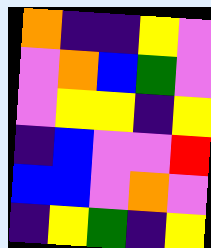[["orange", "indigo", "indigo", "yellow", "violet"], ["violet", "orange", "blue", "green", "violet"], ["violet", "yellow", "yellow", "indigo", "yellow"], ["indigo", "blue", "violet", "violet", "red"], ["blue", "blue", "violet", "orange", "violet"], ["indigo", "yellow", "green", "indigo", "yellow"]]